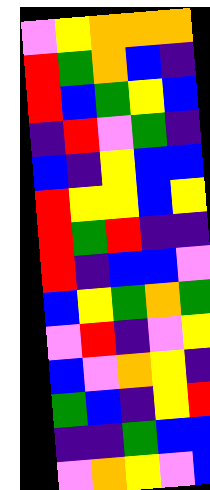[["violet", "yellow", "orange", "orange", "orange"], ["red", "green", "orange", "blue", "indigo"], ["red", "blue", "green", "yellow", "blue"], ["indigo", "red", "violet", "green", "indigo"], ["blue", "indigo", "yellow", "blue", "blue"], ["red", "yellow", "yellow", "blue", "yellow"], ["red", "green", "red", "indigo", "indigo"], ["red", "indigo", "blue", "blue", "violet"], ["blue", "yellow", "green", "orange", "green"], ["violet", "red", "indigo", "violet", "yellow"], ["blue", "violet", "orange", "yellow", "indigo"], ["green", "blue", "indigo", "yellow", "red"], ["indigo", "indigo", "green", "blue", "blue"], ["violet", "orange", "yellow", "violet", "blue"]]